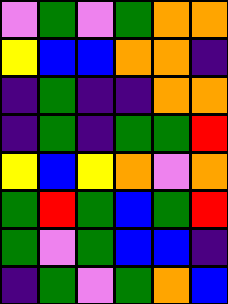[["violet", "green", "violet", "green", "orange", "orange"], ["yellow", "blue", "blue", "orange", "orange", "indigo"], ["indigo", "green", "indigo", "indigo", "orange", "orange"], ["indigo", "green", "indigo", "green", "green", "red"], ["yellow", "blue", "yellow", "orange", "violet", "orange"], ["green", "red", "green", "blue", "green", "red"], ["green", "violet", "green", "blue", "blue", "indigo"], ["indigo", "green", "violet", "green", "orange", "blue"]]